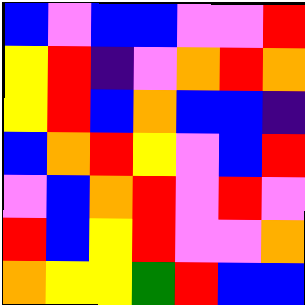[["blue", "violet", "blue", "blue", "violet", "violet", "red"], ["yellow", "red", "indigo", "violet", "orange", "red", "orange"], ["yellow", "red", "blue", "orange", "blue", "blue", "indigo"], ["blue", "orange", "red", "yellow", "violet", "blue", "red"], ["violet", "blue", "orange", "red", "violet", "red", "violet"], ["red", "blue", "yellow", "red", "violet", "violet", "orange"], ["orange", "yellow", "yellow", "green", "red", "blue", "blue"]]